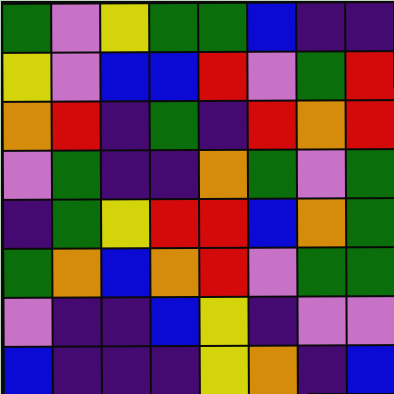[["green", "violet", "yellow", "green", "green", "blue", "indigo", "indigo"], ["yellow", "violet", "blue", "blue", "red", "violet", "green", "red"], ["orange", "red", "indigo", "green", "indigo", "red", "orange", "red"], ["violet", "green", "indigo", "indigo", "orange", "green", "violet", "green"], ["indigo", "green", "yellow", "red", "red", "blue", "orange", "green"], ["green", "orange", "blue", "orange", "red", "violet", "green", "green"], ["violet", "indigo", "indigo", "blue", "yellow", "indigo", "violet", "violet"], ["blue", "indigo", "indigo", "indigo", "yellow", "orange", "indigo", "blue"]]